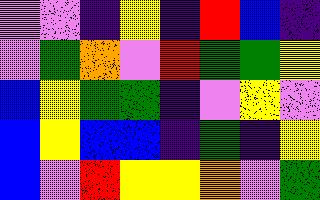[["violet", "violet", "indigo", "yellow", "indigo", "red", "blue", "indigo"], ["violet", "green", "orange", "violet", "red", "green", "green", "yellow"], ["blue", "yellow", "green", "green", "indigo", "violet", "yellow", "violet"], ["blue", "yellow", "blue", "blue", "indigo", "green", "indigo", "yellow"], ["blue", "violet", "red", "yellow", "yellow", "orange", "violet", "green"]]